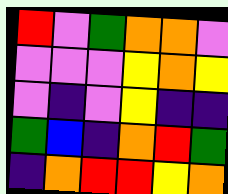[["red", "violet", "green", "orange", "orange", "violet"], ["violet", "violet", "violet", "yellow", "orange", "yellow"], ["violet", "indigo", "violet", "yellow", "indigo", "indigo"], ["green", "blue", "indigo", "orange", "red", "green"], ["indigo", "orange", "red", "red", "yellow", "orange"]]